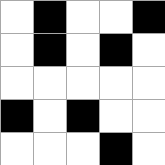[["white", "black", "white", "white", "black"], ["white", "black", "white", "black", "white"], ["white", "white", "white", "white", "white"], ["black", "white", "black", "white", "white"], ["white", "white", "white", "black", "white"]]